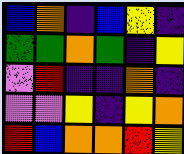[["blue", "orange", "indigo", "blue", "yellow", "indigo"], ["green", "green", "orange", "green", "indigo", "yellow"], ["violet", "red", "indigo", "indigo", "orange", "indigo"], ["violet", "violet", "yellow", "indigo", "yellow", "orange"], ["red", "blue", "orange", "orange", "red", "yellow"]]